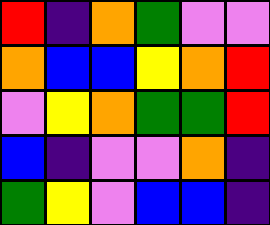[["red", "indigo", "orange", "green", "violet", "violet"], ["orange", "blue", "blue", "yellow", "orange", "red"], ["violet", "yellow", "orange", "green", "green", "red"], ["blue", "indigo", "violet", "violet", "orange", "indigo"], ["green", "yellow", "violet", "blue", "blue", "indigo"]]